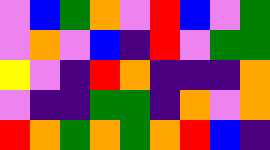[["violet", "blue", "green", "orange", "violet", "red", "blue", "violet", "green"], ["violet", "orange", "violet", "blue", "indigo", "red", "violet", "green", "green"], ["yellow", "violet", "indigo", "red", "orange", "indigo", "indigo", "indigo", "orange"], ["violet", "indigo", "indigo", "green", "green", "indigo", "orange", "violet", "orange"], ["red", "orange", "green", "orange", "green", "orange", "red", "blue", "indigo"]]